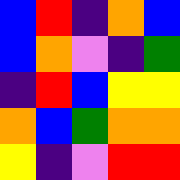[["blue", "red", "indigo", "orange", "blue"], ["blue", "orange", "violet", "indigo", "green"], ["indigo", "red", "blue", "yellow", "yellow"], ["orange", "blue", "green", "orange", "orange"], ["yellow", "indigo", "violet", "red", "red"]]